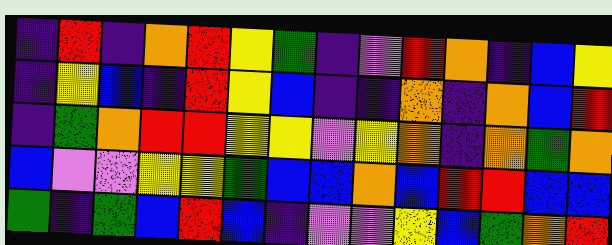[["indigo", "red", "indigo", "orange", "red", "yellow", "green", "indigo", "violet", "red", "orange", "indigo", "blue", "yellow"], ["indigo", "yellow", "blue", "indigo", "red", "yellow", "blue", "indigo", "indigo", "orange", "indigo", "orange", "blue", "red"], ["indigo", "green", "orange", "red", "red", "yellow", "yellow", "violet", "yellow", "orange", "indigo", "orange", "green", "orange"], ["blue", "violet", "violet", "yellow", "yellow", "green", "blue", "blue", "orange", "blue", "red", "red", "blue", "blue"], ["green", "indigo", "green", "blue", "red", "blue", "indigo", "violet", "violet", "yellow", "blue", "green", "orange", "red"]]